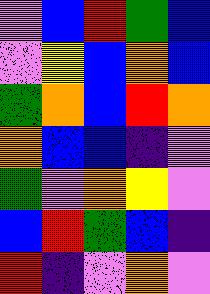[["violet", "blue", "red", "green", "blue"], ["violet", "yellow", "blue", "orange", "blue"], ["green", "orange", "blue", "red", "orange"], ["orange", "blue", "blue", "indigo", "violet"], ["green", "violet", "orange", "yellow", "violet"], ["blue", "red", "green", "blue", "indigo"], ["red", "indigo", "violet", "orange", "violet"]]